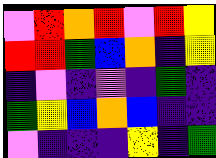[["violet", "red", "orange", "red", "violet", "red", "yellow"], ["red", "red", "green", "blue", "orange", "indigo", "yellow"], ["indigo", "violet", "indigo", "violet", "indigo", "green", "indigo"], ["green", "yellow", "blue", "orange", "blue", "indigo", "indigo"], ["violet", "indigo", "indigo", "indigo", "yellow", "indigo", "green"]]